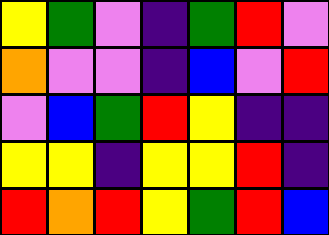[["yellow", "green", "violet", "indigo", "green", "red", "violet"], ["orange", "violet", "violet", "indigo", "blue", "violet", "red"], ["violet", "blue", "green", "red", "yellow", "indigo", "indigo"], ["yellow", "yellow", "indigo", "yellow", "yellow", "red", "indigo"], ["red", "orange", "red", "yellow", "green", "red", "blue"]]